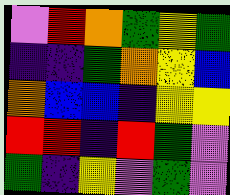[["violet", "red", "orange", "green", "yellow", "green"], ["indigo", "indigo", "green", "orange", "yellow", "blue"], ["orange", "blue", "blue", "indigo", "yellow", "yellow"], ["red", "red", "indigo", "red", "green", "violet"], ["green", "indigo", "yellow", "violet", "green", "violet"]]